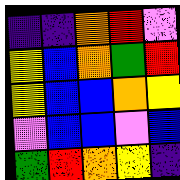[["indigo", "indigo", "orange", "red", "violet"], ["yellow", "blue", "orange", "green", "red"], ["yellow", "blue", "blue", "orange", "yellow"], ["violet", "blue", "blue", "violet", "blue"], ["green", "red", "orange", "yellow", "indigo"]]